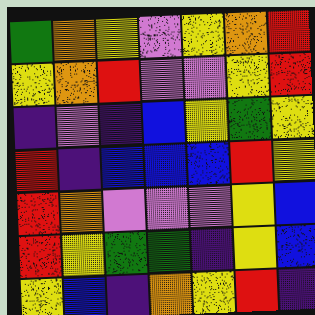[["green", "orange", "yellow", "violet", "yellow", "orange", "red"], ["yellow", "orange", "red", "violet", "violet", "yellow", "red"], ["indigo", "violet", "indigo", "blue", "yellow", "green", "yellow"], ["red", "indigo", "blue", "blue", "blue", "red", "yellow"], ["red", "orange", "violet", "violet", "violet", "yellow", "blue"], ["red", "yellow", "green", "green", "indigo", "yellow", "blue"], ["yellow", "blue", "indigo", "orange", "yellow", "red", "indigo"]]